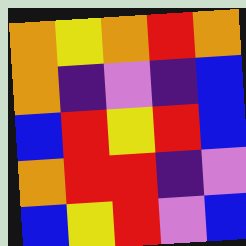[["orange", "yellow", "orange", "red", "orange"], ["orange", "indigo", "violet", "indigo", "blue"], ["blue", "red", "yellow", "red", "blue"], ["orange", "red", "red", "indigo", "violet"], ["blue", "yellow", "red", "violet", "blue"]]